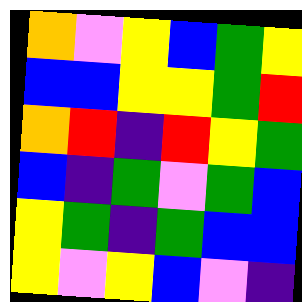[["orange", "violet", "yellow", "blue", "green", "yellow"], ["blue", "blue", "yellow", "yellow", "green", "red"], ["orange", "red", "indigo", "red", "yellow", "green"], ["blue", "indigo", "green", "violet", "green", "blue"], ["yellow", "green", "indigo", "green", "blue", "blue"], ["yellow", "violet", "yellow", "blue", "violet", "indigo"]]